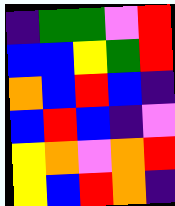[["indigo", "green", "green", "violet", "red"], ["blue", "blue", "yellow", "green", "red"], ["orange", "blue", "red", "blue", "indigo"], ["blue", "red", "blue", "indigo", "violet"], ["yellow", "orange", "violet", "orange", "red"], ["yellow", "blue", "red", "orange", "indigo"]]